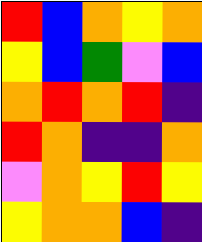[["red", "blue", "orange", "yellow", "orange"], ["yellow", "blue", "green", "violet", "blue"], ["orange", "red", "orange", "red", "indigo"], ["red", "orange", "indigo", "indigo", "orange"], ["violet", "orange", "yellow", "red", "yellow"], ["yellow", "orange", "orange", "blue", "indigo"]]